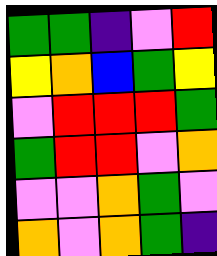[["green", "green", "indigo", "violet", "red"], ["yellow", "orange", "blue", "green", "yellow"], ["violet", "red", "red", "red", "green"], ["green", "red", "red", "violet", "orange"], ["violet", "violet", "orange", "green", "violet"], ["orange", "violet", "orange", "green", "indigo"]]